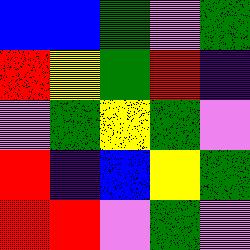[["blue", "blue", "green", "violet", "green"], ["red", "yellow", "green", "red", "indigo"], ["violet", "green", "yellow", "green", "violet"], ["red", "indigo", "blue", "yellow", "green"], ["red", "red", "violet", "green", "violet"]]